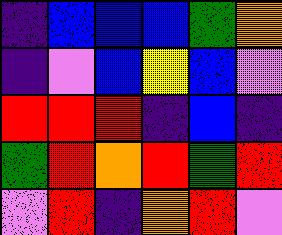[["indigo", "blue", "blue", "blue", "green", "orange"], ["indigo", "violet", "blue", "yellow", "blue", "violet"], ["red", "red", "red", "indigo", "blue", "indigo"], ["green", "red", "orange", "red", "green", "red"], ["violet", "red", "indigo", "orange", "red", "violet"]]